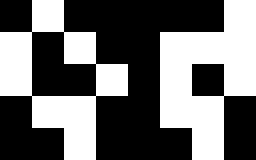[["black", "white", "black", "black", "black", "black", "black", "white"], ["white", "black", "white", "black", "black", "white", "white", "white"], ["white", "black", "black", "white", "black", "white", "black", "white"], ["black", "white", "white", "black", "black", "white", "white", "black"], ["black", "black", "white", "black", "black", "black", "white", "black"]]